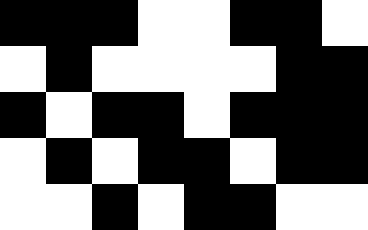[["black", "black", "black", "white", "white", "black", "black", "white"], ["white", "black", "white", "white", "white", "white", "black", "black"], ["black", "white", "black", "black", "white", "black", "black", "black"], ["white", "black", "white", "black", "black", "white", "black", "black"], ["white", "white", "black", "white", "black", "black", "white", "white"]]